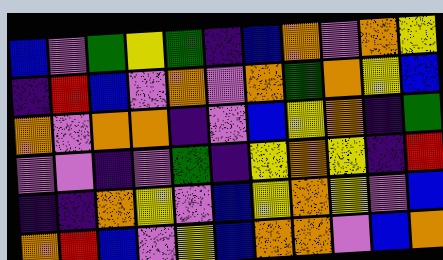[["blue", "violet", "green", "yellow", "green", "indigo", "blue", "orange", "violet", "orange", "yellow"], ["indigo", "red", "blue", "violet", "orange", "violet", "orange", "green", "orange", "yellow", "blue"], ["orange", "violet", "orange", "orange", "indigo", "violet", "blue", "yellow", "orange", "indigo", "green"], ["violet", "violet", "indigo", "violet", "green", "indigo", "yellow", "orange", "yellow", "indigo", "red"], ["indigo", "indigo", "orange", "yellow", "violet", "blue", "yellow", "orange", "yellow", "violet", "blue"], ["orange", "red", "blue", "violet", "yellow", "blue", "orange", "orange", "violet", "blue", "orange"]]